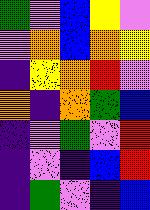[["green", "violet", "blue", "yellow", "violet"], ["violet", "orange", "blue", "orange", "yellow"], ["indigo", "yellow", "orange", "red", "violet"], ["orange", "indigo", "orange", "green", "blue"], ["indigo", "violet", "green", "violet", "red"], ["indigo", "violet", "indigo", "blue", "red"], ["indigo", "green", "violet", "indigo", "blue"]]